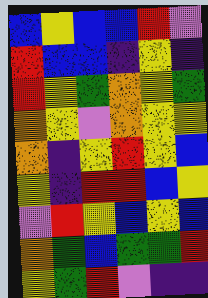[["blue", "yellow", "blue", "blue", "red", "violet"], ["red", "blue", "blue", "indigo", "yellow", "indigo"], ["red", "yellow", "green", "orange", "yellow", "green"], ["orange", "yellow", "violet", "orange", "yellow", "yellow"], ["orange", "indigo", "yellow", "red", "yellow", "blue"], ["yellow", "indigo", "red", "red", "blue", "yellow"], ["violet", "red", "yellow", "blue", "yellow", "blue"], ["orange", "green", "blue", "green", "green", "red"], ["yellow", "green", "red", "violet", "indigo", "indigo"]]